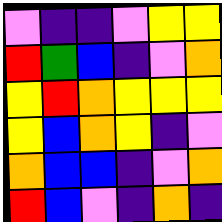[["violet", "indigo", "indigo", "violet", "yellow", "yellow"], ["red", "green", "blue", "indigo", "violet", "orange"], ["yellow", "red", "orange", "yellow", "yellow", "yellow"], ["yellow", "blue", "orange", "yellow", "indigo", "violet"], ["orange", "blue", "blue", "indigo", "violet", "orange"], ["red", "blue", "violet", "indigo", "orange", "indigo"]]